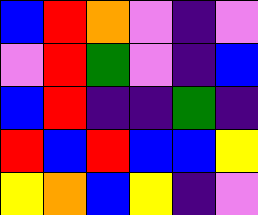[["blue", "red", "orange", "violet", "indigo", "violet"], ["violet", "red", "green", "violet", "indigo", "blue"], ["blue", "red", "indigo", "indigo", "green", "indigo"], ["red", "blue", "red", "blue", "blue", "yellow"], ["yellow", "orange", "blue", "yellow", "indigo", "violet"]]